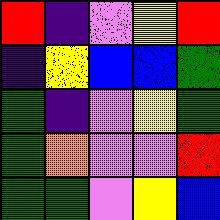[["red", "indigo", "violet", "yellow", "red"], ["indigo", "yellow", "blue", "blue", "green"], ["green", "indigo", "violet", "yellow", "green"], ["green", "orange", "violet", "violet", "red"], ["green", "green", "violet", "yellow", "blue"]]